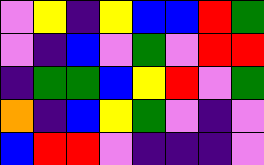[["violet", "yellow", "indigo", "yellow", "blue", "blue", "red", "green"], ["violet", "indigo", "blue", "violet", "green", "violet", "red", "red"], ["indigo", "green", "green", "blue", "yellow", "red", "violet", "green"], ["orange", "indigo", "blue", "yellow", "green", "violet", "indigo", "violet"], ["blue", "red", "red", "violet", "indigo", "indigo", "indigo", "violet"]]